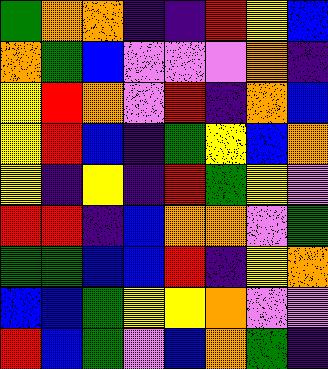[["green", "orange", "orange", "indigo", "indigo", "red", "yellow", "blue"], ["orange", "green", "blue", "violet", "violet", "violet", "orange", "indigo"], ["yellow", "red", "orange", "violet", "red", "indigo", "orange", "blue"], ["yellow", "red", "blue", "indigo", "green", "yellow", "blue", "orange"], ["yellow", "indigo", "yellow", "indigo", "red", "green", "yellow", "violet"], ["red", "red", "indigo", "blue", "orange", "orange", "violet", "green"], ["green", "green", "blue", "blue", "red", "indigo", "yellow", "orange"], ["blue", "blue", "green", "yellow", "yellow", "orange", "violet", "violet"], ["red", "blue", "green", "violet", "blue", "orange", "green", "indigo"]]